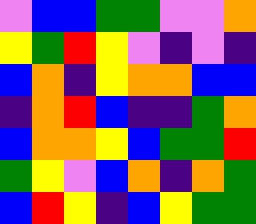[["violet", "blue", "blue", "green", "green", "violet", "violet", "orange"], ["yellow", "green", "red", "yellow", "violet", "indigo", "violet", "indigo"], ["blue", "orange", "indigo", "yellow", "orange", "orange", "blue", "blue"], ["indigo", "orange", "red", "blue", "indigo", "indigo", "green", "orange"], ["blue", "orange", "orange", "yellow", "blue", "green", "green", "red"], ["green", "yellow", "violet", "blue", "orange", "indigo", "orange", "green"], ["blue", "red", "yellow", "indigo", "blue", "yellow", "green", "green"]]